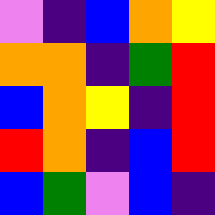[["violet", "indigo", "blue", "orange", "yellow"], ["orange", "orange", "indigo", "green", "red"], ["blue", "orange", "yellow", "indigo", "red"], ["red", "orange", "indigo", "blue", "red"], ["blue", "green", "violet", "blue", "indigo"]]